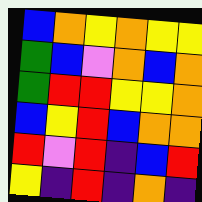[["blue", "orange", "yellow", "orange", "yellow", "yellow"], ["green", "blue", "violet", "orange", "blue", "orange"], ["green", "red", "red", "yellow", "yellow", "orange"], ["blue", "yellow", "red", "blue", "orange", "orange"], ["red", "violet", "red", "indigo", "blue", "red"], ["yellow", "indigo", "red", "indigo", "orange", "indigo"]]